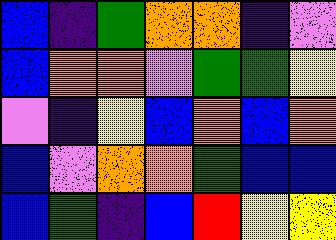[["blue", "indigo", "green", "orange", "orange", "indigo", "violet"], ["blue", "orange", "orange", "violet", "green", "green", "yellow"], ["violet", "indigo", "yellow", "blue", "orange", "blue", "orange"], ["blue", "violet", "orange", "orange", "green", "blue", "blue"], ["blue", "green", "indigo", "blue", "red", "yellow", "yellow"]]